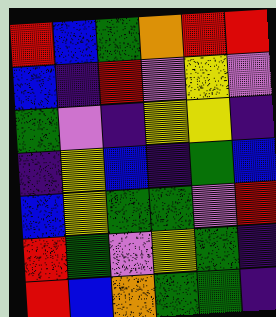[["red", "blue", "green", "orange", "red", "red"], ["blue", "indigo", "red", "violet", "yellow", "violet"], ["green", "violet", "indigo", "yellow", "yellow", "indigo"], ["indigo", "yellow", "blue", "indigo", "green", "blue"], ["blue", "yellow", "green", "green", "violet", "red"], ["red", "green", "violet", "yellow", "green", "indigo"], ["red", "blue", "orange", "green", "green", "indigo"]]